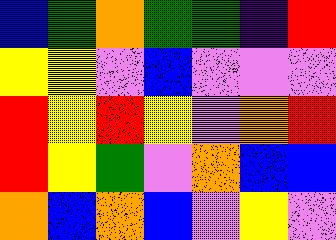[["blue", "green", "orange", "green", "green", "indigo", "red"], ["yellow", "yellow", "violet", "blue", "violet", "violet", "violet"], ["red", "yellow", "red", "yellow", "violet", "orange", "red"], ["red", "yellow", "green", "violet", "orange", "blue", "blue"], ["orange", "blue", "orange", "blue", "violet", "yellow", "violet"]]